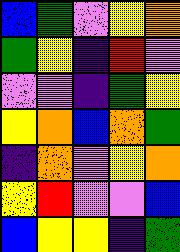[["blue", "green", "violet", "yellow", "orange"], ["green", "yellow", "indigo", "red", "violet"], ["violet", "violet", "indigo", "green", "yellow"], ["yellow", "orange", "blue", "orange", "green"], ["indigo", "orange", "violet", "yellow", "orange"], ["yellow", "red", "violet", "violet", "blue"], ["blue", "yellow", "yellow", "indigo", "green"]]